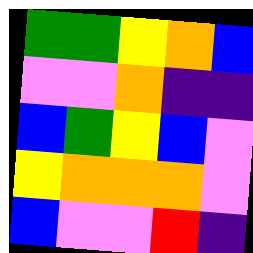[["green", "green", "yellow", "orange", "blue"], ["violet", "violet", "orange", "indigo", "indigo"], ["blue", "green", "yellow", "blue", "violet"], ["yellow", "orange", "orange", "orange", "violet"], ["blue", "violet", "violet", "red", "indigo"]]